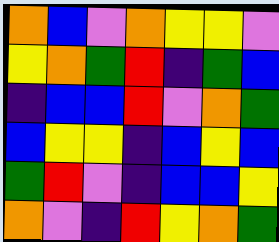[["orange", "blue", "violet", "orange", "yellow", "yellow", "violet"], ["yellow", "orange", "green", "red", "indigo", "green", "blue"], ["indigo", "blue", "blue", "red", "violet", "orange", "green"], ["blue", "yellow", "yellow", "indigo", "blue", "yellow", "blue"], ["green", "red", "violet", "indigo", "blue", "blue", "yellow"], ["orange", "violet", "indigo", "red", "yellow", "orange", "green"]]